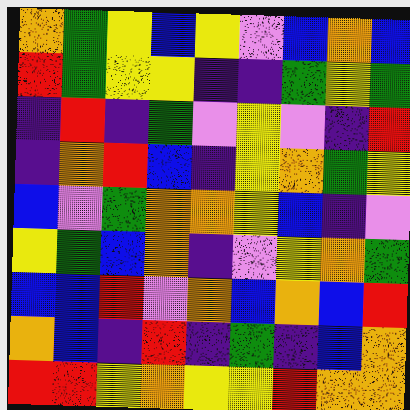[["orange", "green", "yellow", "blue", "yellow", "violet", "blue", "orange", "blue"], ["red", "green", "yellow", "yellow", "indigo", "indigo", "green", "yellow", "green"], ["indigo", "red", "indigo", "green", "violet", "yellow", "violet", "indigo", "red"], ["indigo", "orange", "red", "blue", "indigo", "yellow", "orange", "green", "yellow"], ["blue", "violet", "green", "orange", "orange", "yellow", "blue", "indigo", "violet"], ["yellow", "green", "blue", "orange", "indigo", "violet", "yellow", "orange", "green"], ["blue", "blue", "red", "violet", "orange", "blue", "orange", "blue", "red"], ["orange", "blue", "indigo", "red", "indigo", "green", "indigo", "blue", "orange"], ["red", "red", "yellow", "orange", "yellow", "yellow", "red", "orange", "orange"]]